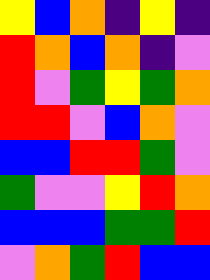[["yellow", "blue", "orange", "indigo", "yellow", "indigo"], ["red", "orange", "blue", "orange", "indigo", "violet"], ["red", "violet", "green", "yellow", "green", "orange"], ["red", "red", "violet", "blue", "orange", "violet"], ["blue", "blue", "red", "red", "green", "violet"], ["green", "violet", "violet", "yellow", "red", "orange"], ["blue", "blue", "blue", "green", "green", "red"], ["violet", "orange", "green", "red", "blue", "blue"]]